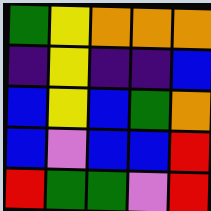[["green", "yellow", "orange", "orange", "orange"], ["indigo", "yellow", "indigo", "indigo", "blue"], ["blue", "yellow", "blue", "green", "orange"], ["blue", "violet", "blue", "blue", "red"], ["red", "green", "green", "violet", "red"]]